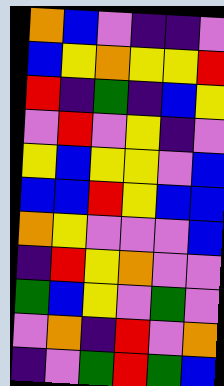[["orange", "blue", "violet", "indigo", "indigo", "violet"], ["blue", "yellow", "orange", "yellow", "yellow", "red"], ["red", "indigo", "green", "indigo", "blue", "yellow"], ["violet", "red", "violet", "yellow", "indigo", "violet"], ["yellow", "blue", "yellow", "yellow", "violet", "blue"], ["blue", "blue", "red", "yellow", "blue", "blue"], ["orange", "yellow", "violet", "violet", "violet", "blue"], ["indigo", "red", "yellow", "orange", "violet", "violet"], ["green", "blue", "yellow", "violet", "green", "violet"], ["violet", "orange", "indigo", "red", "violet", "orange"], ["indigo", "violet", "green", "red", "green", "blue"]]